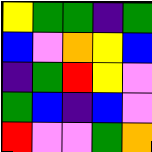[["yellow", "green", "green", "indigo", "green"], ["blue", "violet", "orange", "yellow", "blue"], ["indigo", "green", "red", "yellow", "violet"], ["green", "blue", "indigo", "blue", "violet"], ["red", "violet", "violet", "green", "orange"]]